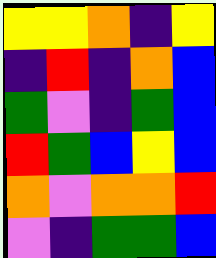[["yellow", "yellow", "orange", "indigo", "yellow"], ["indigo", "red", "indigo", "orange", "blue"], ["green", "violet", "indigo", "green", "blue"], ["red", "green", "blue", "yellow", "blue"], ["orange", "violet", "orange", "orange", "red"], ["violet", "indigo", "green", "green", "blue"]]